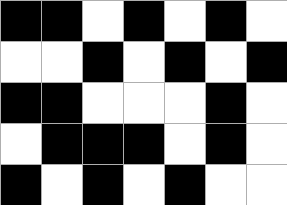[["black", "black", "white", "black", "white", "black", "white"], ["white", "white", "black", "white", "black", "white", "black"], ["black", "black", "white", "white", "white", "black", "white"], ["white", "black", "black", "black", "white", "black", "white"], ["black", "white", "black", "white", "black", "white", "white"]]